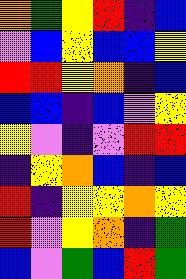[["orange", "green", "yellow", "red", "indigo", "blue"], ["violet", "blue", "yellow", "blue", "blue", "yellow"], ["red", "red", "yellow", "orange", "indigo", "blue"], ["blue", "blue", "indigo", "blue", "violet", "yellow"], ["yellow", "violet", "indigo", "violet", "red", "red"], ["indigo", "yellow", "orange", "blue", "indigo", "blue"], ["red", "indigo", "yellow", "yellow", "orange", "yellow"], ["red", "violet", "yellow", "orange", "indigo", "green"], ["blue", "violet", "green", "blue", "red", "green"]]